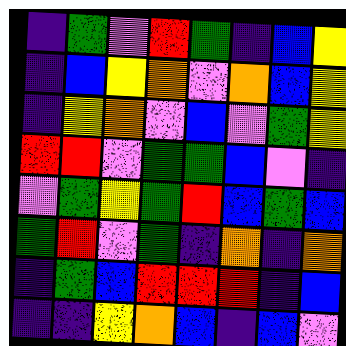[["indigo", "green", "violet", "red", "green", "indigo", "blue", "yellow"], ["indigo", "blue", "yellow", "orange", "violet", "orange", "blue", "yellow"], ["indigo", "yellow", "orange", "violet", "blue", "violet", "green", "yellow"], ["red", "red", "violet", "green", "green", "blue", "violet", "indigo"], ["violet", "green", "yellow", "green", "red", "blue", "green", "blue"], ["green", "red", "violet", "green", "indigo", "orange", "indigo", "orange"], ["indigo", "green", "blue", "red", "red", "red", "indigo", "blue"], ["indigo", "indigo", "yellow", "orange", "blue", "indigo", "blue", "violet"]]